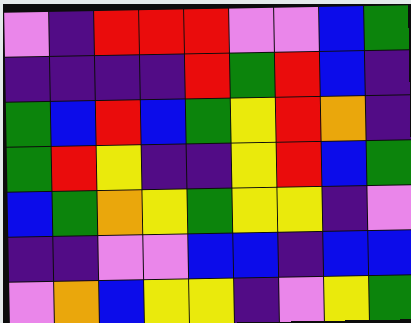[["violet", "indigo", "red", "red", "red", "violet", "violet", "blue", "green"], ["indigo", "indigo", "indigo", "indigo", "red", "green", "red", "blue", "indigo"], ["green", "blue", "red", "blue", "green", "yellow", "red", "orange", "indigo"], ["green", "red", "yellow", "indigo", "indigo", "yellow", "red", "blue", "green"], ["blue", "green", "orange", "yellow", "green", "yellow", "yellow", "indigo", "violet"], ["indigo", "indigo", "violet", "violet", "blue", "blue", "indigo", "blue", "blue"], ["violet", "orange", "blue", "yellow", "yellow", "indigo", "violet", "yellow", "green"]]